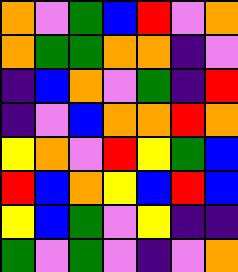[["orange", "violet", "green", "blue", "red", "violet", "orange"], ["orange", "green", "green", "orange", "orange", "indigo", "violet"], ["indigo", "blue", "orange", "violet", "green", "indigo", "red"], ["indigo", "violet", "blue", "orange", "orange", "red", "orange"], ["yellow", "orange", "violet", "red", "yellow", "green", "blue"], ["red", "blue", "orange", "yellow", "blue", "red", "blue"], ["yellow", "blue", "green", "violet", "yellow", "indigo", "indigo"], ["green", "violet", "green", "violet", "indigo", "violet", "orange"]]